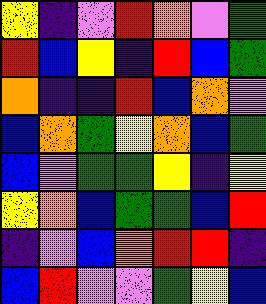[["yellow", "indigo", "violet", "red", "orange", "violet", "green"], ["red", "blue", "yellow", "indigo", "red", "blue", "green"], ["orange", "indigo", "indigo", "red", "blue", "orange", "violet"], ["blue", "orange", "green", "yellow", "orange", "blue", "green"], ["blue", "violet", "green", "green", "yellow", "indigo", "yellow"], ["yellow", "orange", "blue", "green", "green", "blue", "red"], ["indigo", "violet", "blue", "orange", "red", "red", "indigo"], ["blue", "red", "violet", "violet", "green", "yellow", "blue"]]